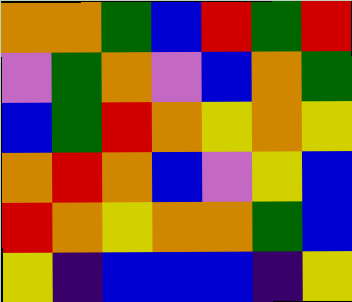[["orange", "orange", "green", "blue", "red", "green", "red"], ["violet", "green", "orange", "violet", "blue", "orange", "green"], ["blue", "green", "red", "orange", "yellow", "orange", "yellow"], ["orange", "red", "orange", "blue", "violet", "yellow", "blue"], ["red", "orange", "yellow", "orange", "orange", "green", "blue"], ["yellow", "indigo", "blue", "blue", "blue", "indigo", "yellow"]]